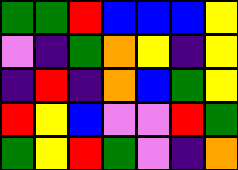[["green", "green", "red", "blue", "blue", "blue", "yellow"], ["violet", "indigo", "green", "orange", "yellow", "indigo", "yellow"], ["indigo", "red", "indigo", "orange", "blue", "green", "yellow"], ["red", "yellow", "blue", "violet", "violet", "red", "green"], ["green", "yellow", "red", "green", "violet", "indigo", "orange"]]